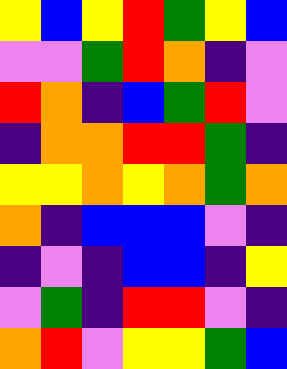[["yellow", "blue", "yellow", "red", "green", "yellow", "blue"], ["violet", "violet", "green", "red", "orange", "indigo", "violet"], ["red", "orange", "indigo", "blue", "green", "red", "violet"], ["indigo", "orange", "orange", "red", "red", "green", "indigo"], ["yellow", "yellow", "orange", "yellow", "orange", "green", "orange"], ["orange", "indigo", "blue", "blue", "blue", "violet", "indigo"], ["indigo", "violet", "indigo", "blue", "blue", "indigo", "yellow"], ["violet", "green", "indigo", "red", "red", "violet", "indigo"], ["orange", "red", "violet", "yellow", "yellow", "green", "blue"]]